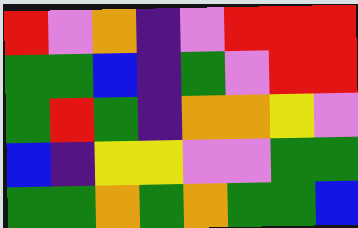[["red", "violet", "orange", "indigo", "violet", "red", "red", "red"], ["green", "green", "blue", "indigo", "green", "violet", "red", "red"], ["green", "red", "green", "indigo", "orange", "orange", "yellow", "violet"], ["blue", "indigo", "yellow", "yellow", "violet", "violet", "green", "green"], ["green", "green", "orange", "green", "orange", "green", "green", "blue"]]